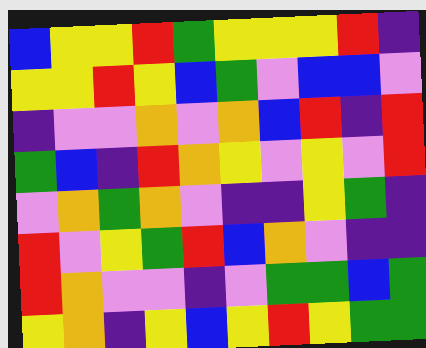[["blue", "yellow", "yellow", "red", "green", "yellow", "yellow", "yellow", "red", "indigo"], ["yellow", "yellow", "red", "yellow", "blue", "green", "violet", "blue", "blue", "violet"], ["indigo", "violet", "violet", "orange", "violet", "orange", "blue", "red", "indigo", "red"], ["green", "blue", "indigo", "red", "orange", "yellow", "violet", "yellow", "violet", "red"], ["violet", "orange", "green", "orange", "violet", "indigo", "indigo", "yellow", "green", "indigo"], ["red", "violet", "yellow", "green", "red", "blue", "orange", "violet", "indigo", "indigo"], ["red", "orange", "violet", "violet", "indigo", "violet", "green", "green", "blue", "green"], ["yellow", "orange", "indigo", "yellow", "blue", "yellow", "red", "yellow", "green", "green"]]